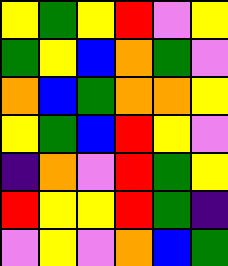[["yellow", "green", "yellow", "red", "violet", "yellow"], ["green", "yellow", "blue", "orange", "green", "violet"], ["orange", "blue", "green", "orange", "orange", "yellow"], ["yellow", "green", "blue", "red", "yellow", "violet"], ["indigo", "orange", "violet", "red", "green", "yellow"], ["red", "yellow", "yellow", "red", "green", "indigo"], ["violet", "yellow", "violet", "orange", "blue", "green"]]